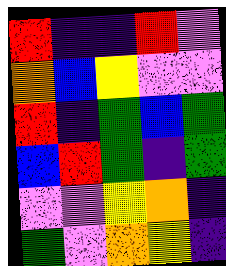[["red", "indigo", "indigo", "red", "violet"], ["orange", "blue", "yellow", "violet", "violet"], ["red", "indigo", "green", "blue", "green"], ["blue", "red", "green", "indigo", "green"], ["violet", "violet", "yellow", "orange", "indigo"], ["green", "violet", "orange", "yellow", "indigo"]]